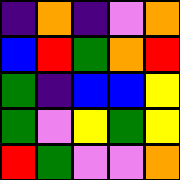[["indigo", "orange", "indigo", "violet", "orange"], ["blue", "red", "green", "orange", "red"], ["green", "indigo", "blue", "blue", "yellow"], ["green", "violet", "yellow", "green", "yellow"], ["red", "green", "violet", "violet", "orange"]]